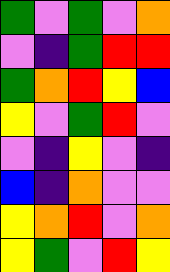[["green", "violet", "green", "violet", "orange"], ["violet", "indigo", "green", "red", "red"], ["green", "orange", "red", "yellow", "blue"], ["yellow", "violet", "green", "red", "violet"], ["violet", "indigo", "yellow", "violet", "indigo"], ["blue", "indigo", "orange", "violet", "violet"], ["yellow", "orange", "red", "violet", "orange"], ["yellow", "green", "violet", "red", "yellow"]]